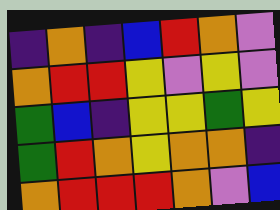[["indigo", "orange", "indigo", "blue", "red", "orange", "violet"], ["orange", "red", "red", "yellow", "violet", "yellow", "violet"], ["green", "blue", "indigo", "yellow", "yellow", "green", "yellow"], ["green", "red", "orange", "yellow", "orange", "orange", "indigo"], ["orange", "red", "red", "red", "orange", "violet", "blue"]]